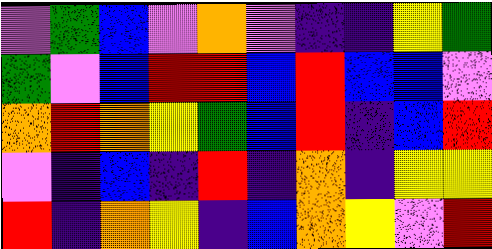[["violet", "green", "blue", "violet", "orange", "violet", "indigo", "indigo", "yellow", "green"], ["green", "violet", "blue", "red", "red", "blue", "red", "blue", "blue", "violet"], ["orange", "red", "orange", "yellow", "green", "blue", "red", "indigo", "blue", "red"], ["violet", "indigo", "blue", "indigo", "red", "indigo", "orange", "indigo", "yellow", "yellow"], ["red", "indigo", "orange", "yellow", "indigo", "blue", "orange", "yellow", "violet", "red"]]